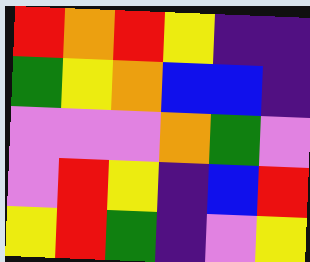[["red", "orange", "red", "yellow", "indigo", "indigo"], ["green", "yellow", "orange", "blue", "blue", "indigo"], ["violet", "violet", "violet", "orange", "green", "violet"], ["violet", "red", "yellow", "indigo", "blue", "red"], ["yellow", "red", "green", "indigo", "violet", "yellow"]]